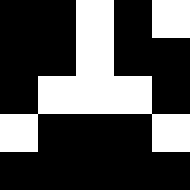[["black", "black", "white", "black", "white"], ["black", "black", "white", "black", "black"], ["black", "white", "white", "white", "black"], ["white", "black", "black", "black", "white"], ["black", "black", "black", "black", "black"]]